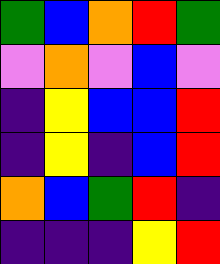[["green", "blue", "orange", "red", "green"], ["violet", "orange", "violet", "blue", "violet"], ["indigo", "yellow", "blue", "blue", "red"], ["indigo", "yellow", "indigo", "blue", "red"], ["orange", "blue", "green", "red", "indigo"], ["indigo", "indigo", "indigo", "yellow", "red"]]